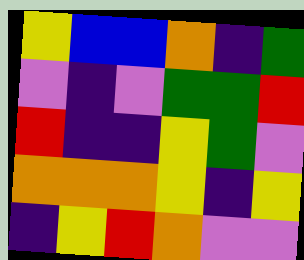[["yellow", "blue", "blue", "orange", "indigo", "green"], ["violet", "indigo", "violet", "green", "green", "red"], ["red", "indigo", "indigo", "yellow", "green", "violet"], ["orange", "orange", "orange", "yellow", "indigo", "yellow"], ["indigo", "yellow", "red", "orange", "violet", "violet"]]